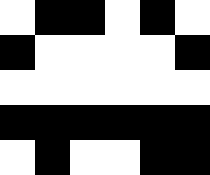[["white", "black", "black", "white", "black", "white"], ["black", "white", "white", "white", "white", "black"], ["white", "white", "white", "white", "white", "white"], ["black", "black", "black", "black", "black", "black"], ["white", "black", "white", "white", "black", "black"]]